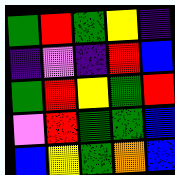[["green", "red", "green", "yellow", "indigo"], ["indigo", "violet", "indigo", "red", "blue"], ["green", "red", "yellow", "green", "red"], ["violet", "red", "green", "green", "blue"], ["blue", "yellow", "green", "orange", "blue"]]